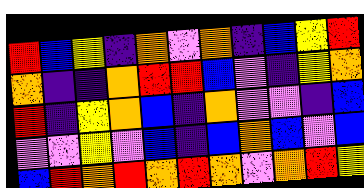[["red", "blue", "yellow", "indigo", "orange", "violet", "orange", "indigo", "blue", "yellow", "red"], ["orange", "indigo", "indigo", "orange", "red", "red", "blue", "violet", "indigo", "yellow", "orange"], ["red", "indigo", "yellow", "orange", "blue", "indigo", "orange", "violet", "violet", "indigo", "blue"], ["violet", "violet", "yellow", "violet", "blue", "indigo", "blue", "orange", "blue", "violet", "blue"], ["blue", "red", "orange", "red", "orange", "red", "orange", "violet", "orange", "red", "yellow"]]